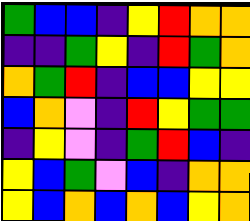[["green", "blue", "blue", "indigo", "yellow", "red", "orange", "orange"], ["indigo", "indigo", "green", "yellow", "indigo", "red", "green", "orange"], ["orange", "green", "red", "indigo", "blue", "blue", "yellow", "yellow"], ["blue", "orange", "violet", "indigo", "red", "yellow", "green", "green"], ["indigo", "yellow", "violet", "indigo", "green", "red", "blue", "indigo"], ["yellow", "blue", "green", "violet", "blue", "indigo", "orange", "orange"], ["yellow", "blue", "orange", "blue", "orange", "blue", "yellow", "orange"]]